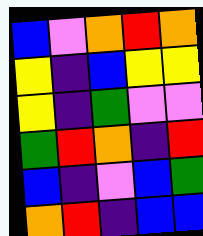[["blue", "violet", "orange", "red", "orange"], ["yellow", "indigo", "blue", "yellow", "yellow"], ["yellow", "indigo", "green", "violet", "violet"], ["green", "red", "orange", "indigo", "red"], ["blue", "indigo", "violet", "blue", "green"], ["orange", "red", "indigo", "blue", "blue"]]